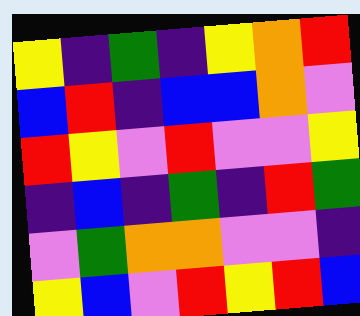[["yellow", "indigo", "green", "indigo", "yellow", "orange", "red"], ["blue", "red", "indigo", "blue", "blue", "orange", "violet"], ["red", "yellow", "violet", "red", "violet", "violet", "yellow"], ["indigo", "blue", "indigo", "green", "indigo", "red", "green"], ["violet", "green", "orange", "orange", "violet", "violet", "indigo"], ["yellow", "blue", "violet", "red", "yellow", "red", "blue"]]